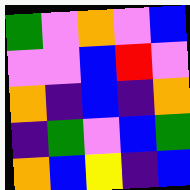[["green", "violet", "orange", "violet", "blue"], ["violet", "violet", "blue", "red", "violet"], ["orange", "indigo", "blue", "indigo", "orange"], ["indigo", "green", "violet", "blue", "green"], ["orange", "blue", "yellow", "indigo", "blue"]]